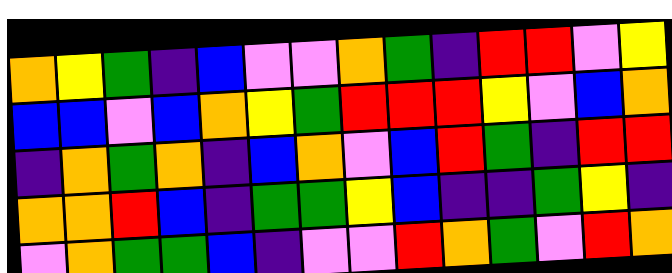[["orange", "yellow", "green", "indigo", "blue", "violet", "violet", "orange", "green", "indigo", "red", "red", "violet", "yellow"], ["blue", "blue", "violet", "blue", "orange", "yellow", "green", "red", "red", "red", "yellow", "violet", "blue", "orange"], ["indigo", "orange", "green", "orange", "indigo", "blue", "orange", "violet", "blue", "red", "green", "indigo", "red", "red"], ["orange", "orange", "red", "blue", "indigo", "green", "green", "yellow", "blue", "indigo", "indigo", "green", "yellow", "indigo"], ["violet", "orange", "green", "green", "blue", "indigo", "violet", "violet", "red", "orange", "green", "violet", "red", "orange"]]